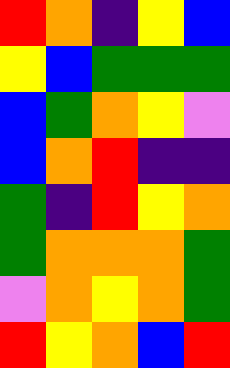[["red", "orange", "indigo", "yellow", "blue"], ["yellow", "blue", "green", "green", "green"], ["blue", "green", "orange", "yellow", "violet"], ["blue", "orange", "red", "indigo", "indigo"], ["green", "indigo", "red", "yellow", "orange"], ["green", "orange", "orange", "orange", "green"], ["violet", "orange", "yellow", "orange", "green"], ["red", "yellow", "orange", "blue", "red"]]